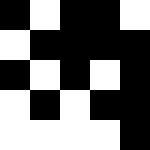[["black", "white", "black", "black", "white"], ["white", "black", "black", "black", "black"], ["black", "white", "black", "white", "black"], ["white", "black", "white", "black", "black"], ["white", "white", "white", "white", "black"]]